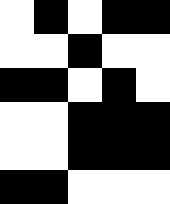[["white", "black", "white", "black", "black"], ["white", "white", "black", "white", "white"], ["black", "black", "white", "black", "white"], ["white", "white", "black", "black", "black"], ["white", "white", "black", "black", "black"], ["black", "black", "white", "white", "white"]]